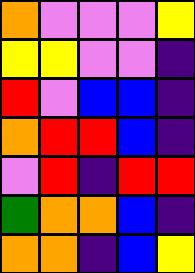[["orange", "violet", "violet", "violet", "yellow"], ["yellow", "yellow", "violet", "violet", "indigo"], ["red", "violet", "blue", "blue", "indigo"], ["orange", "red", "red", "blue", "indigo"], ["violet", "red", "indigo", "red", "red"], ["green", "orange", "orange", "blue", "indigo"], ["orange", "orange", "indigo", "blue", "yellow"]]